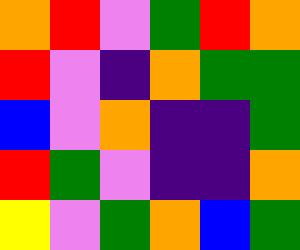[["orange", "red", "violet", "green", "red", "orange"], ["red", "violet", "indigo", "orange", "green", "green"], ["blue", "violet", "orange", "indigo", "indigo", "green"], ["red", "green", "violet", "indigo", "indigo", "orange"], ["yellow", "violet", "green", "orange", "blue", "green"]]